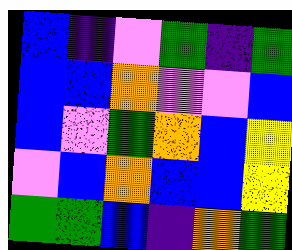[["blue", "indigo", "violet", "green", "indigo", "green"], ["blue", "blue", "orange", "violet", "violet", "blue"], ["blue", "violet", "green", "orange", "blue", "yellow"], ["violet", "blue", "orange", "blue", "blue", "yellow"], ["green", "green", "blue", "indigo", "orange", "green"]]